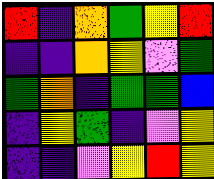[["red", "indigo", "orange", "green", "yellow", "red"], ["indigo", "indigo", "orange", "yellow", "violet", "green"], ["green", "orange", "indigo", "green", "green", "blue"], ["indigo", "yellow", "green", "indigo", "violet", "yellow"], ["indigo", "indigo", "violet", "yellow", "red", "yellow"]]